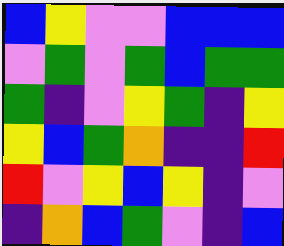[["blue", "yellow", "violet", "violet", "blue", "blue", "blue"], ["violet", "green", "violet", "green", "blue", "green", "green"], ["green", "indigo", "violet", "yellow", "green", "indigo", "yellow"], ["yellow", "blue", "green", "orange", "indigo", "indigo", "red"], ["red", "violet", "yellow", "blue", "yellow", "indigo", "violet"], ["indigo", "orange", "blue", "green", "violet", "indigo", "blue"]]